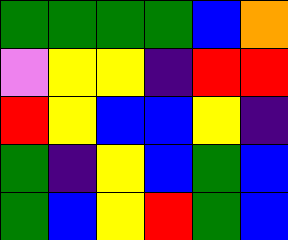[["green", "green", "green", "green", "blue", "orange"], ["violet", "yellow", "yellow", "indigo", "red", "red"], ["red", "yellow", "blue", "blue", "yellow", "indigo"], ["green", "indigo", "yellow", "blue", "green", "blue"], ["green", "blue", "yellow", "red", "green", "blue"]]